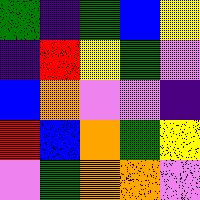[["green", "indigo", "green", "blue", "yellow"], ["indigo", "red", "yellow", "green", "violet"], ["blue", "orange", "violet", "violet", "indigo"], ["red", "blue", "orange", "green", "yellow"], ["violet", "green", "orange", "orange", "violet"]]